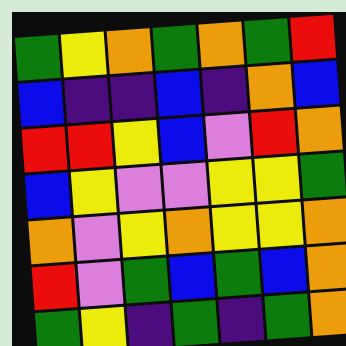[["green", "yellow", "orange", "green", "orange", "green", "red"], ["blue", "indigo", "indigo", "blue", "indigo", "orange", "blue"], ["red", "red", "yellow", "blue", "violet", "red", "orange"], ["blue", "yellow", "violet", "violet", "yellow", "yellow", "green"], ["orange", "violet", "yellow", "orange", "yellow", "yellow", "orange"], ["red", "violet", "green", "blue", "green", "blue", "orange"], ["green", "yellow", "indigo", "green", "indigo", "green", "orange"]]